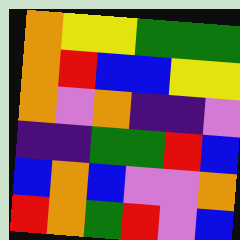[["orange", "yellow", "yellow", "green", "green", "green"], ["orange", "red", "blue", "blue", "yellow", "yellow"], ["orange", "violet", "orange", "indigo", "indigo", "violet"], ["indigo", "indigo", "green", "green", "red", "blue"], ["blue", "orange", "blue", "violet", "violet", "orange"], ["red", "orange", "green", "red", "violet", "blue"]]